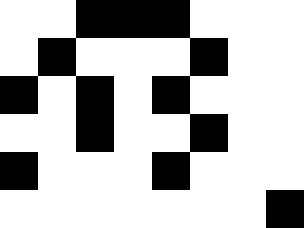[["white", "white", "black", "black", "black", "white", "white", "white"], ["white", "black", "white", "white", "white", "black", "white", "white"], ["black", "white", "black", "white", "black", "white", "white", "white"], ["white", "white", "black", "white", "white", "black", "white", "white"], ["black", "white", "white", "white", "black", "white", "white", "white"], ["white", "white", "white", "white", "white", "white", "white", "black"]]